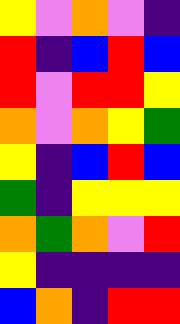[["yellow", "violet", "orange", "violet", "indigo"], ["red", "indigo", "blue", "red", "blue"], ["red", "violet", "red", "red", "yellow"], ["orange", "violet", "orange", "yellow", "green"], ["yellow", "indigo", "blue", "red", "blue"], ["green", "indigo", "yellow", "yellow", "yellow"], ["orange", "green", "orange", "violet", "red"], ["yellow", "indigo", "indigo", "indigo", "indigo"], ["blue", "orange", "indigo", "red", "red"]]